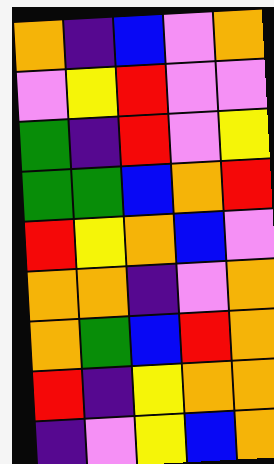[["orange", "indigo", "blue", "violet", "orange"], ["violet", "yellow", "red", "violet", "violet"], ["green", "indigo", "red", "violet", "yellow"], ["green", "green", "blue", "orange", "red"], ["red", "yellow", "orange", "blue", "violet"], ["orange", "orange", "indigo", "violet", "orange"], ["orange", "green", "blue", "red", "orange"], ["red", "indigo", "yellow", "orange", "orange"], ["indigo", "violet", "yellow", "blue", "orange"]]